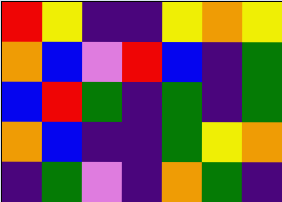[["red", "yellow", "indigo", "indigo", "yellow", "orange", "yellow"], ["orange", "blue", "violet", "red", "blue", "indigo", "green"], ["blue", "red", "green", "indigo", "green", "indigo", "green"], ["orange", "blue", "indigo", "indigo", "green", "yellow", "orange"], ["indigo", "green", "violet", "indigo", "orange", "green", "indigo"]]